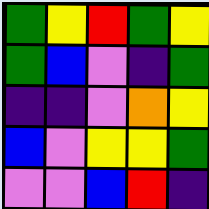[["green", "yellow", "red", "green", "yellow"], ["green", "blue", "violet", "indigo", "green"], ["indigo", "indigo", "violet", "orange", "yellow"], ["blue", "violet", "yellow", "yellow", "green"], ["violet", "violet", "blue", "red", "indigo"]]